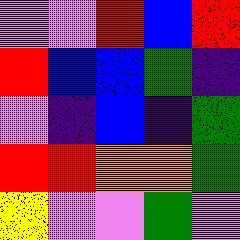[["violet", "violet", "red", "blue", "red"], ["red", "blue", "blue", "green", "indigo"], ["violet", "indigo", "blue", "indigo", "green"], ["red", "red", "orange", "orange", "green"], ["yellow", "violet", "violet", "green", "violet"]]